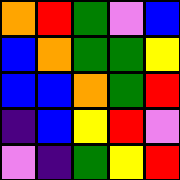[["orange", "red", "green", "violet", "blue"], ["blue", "orange", "green", "green", "yellow"], ["blue", "blue", "orange", "green", "red"], ["indigo", "blue", "yellow", "red", "violet"], ["violet", "indigo", "green", "yellow", "red"]]